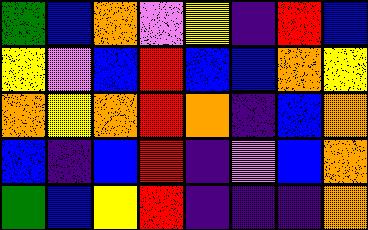[["green", "blue", "orange", "violet", "yellow", "indigo", "red", "blue"], ["yellow", "violet", "blue", "red", "blue", "blue", "orange", "yellow"], ["orange", "yellow", "orange", "red", "orange", "indigo", "blue", "orange"], ["blue", "indigo", "blue", "red", "indigo", "violet", "blue", "orange"], ["green", "blue", "yellow", "red", "indigo", "indigo", "indigo", "orange"]]